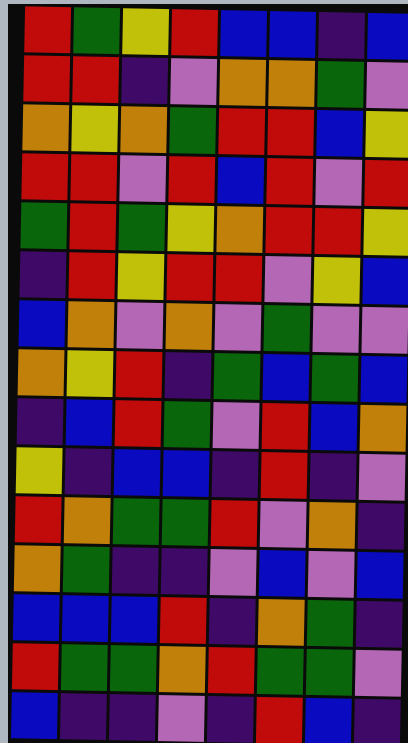[["red", "green", "yellow", "red", "blue", "blue", "indigo", "blue"], ["red", "red", "indigo", "violet", "orange", "orange", "green", "violet"], ["orange", "yellow", "orange", "green", "red", "red", "blue", "yellow"], ["red", "red", "violet", "red", "blue", "red", "violet", "red"], ["green", "red", "green", "yellow", "orange", "red", "red", "yellow"], ["indigo", "red", "yellow", "red", "red", "violet", "yellow", "blue"], ["blue", "orange", "violet", "orange", "violet", "green", "violet", "violet"], ["orange", "yellow", "red", "indigo", "green", "blue", "green", "blue"], ["indigo", "blue", "red", "green", "violet", "red", "blue", "orange"], ["yellow", "indigo", "blue", "blue", "indigo", "red", "indigo", "violet"], ["red", "orange", "green", "green", "red", "violet", "orange", "indigo"], ["orange", "green", "indigo", "indigo", "violet", "blue", "violet", "blue"], ["blue", "blue", "blue", "red", "indigo", "orange", "green", "indigo"], ["red", "green", "green", "orange", "red", "green", "green", "violet"], ["blue", "indigo", "indigo", "violet", "indigo", "red", "blue", "indigo"]]